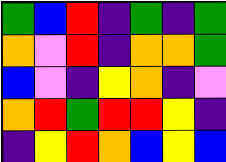[["green", "blue", "red", "indigo", "green", "indigo", "green"], ["orange", "violet", "red", "indigo", "orange", "orange", "green"], ["blue", "violet", "indigo", "yellow", "orange", "indigo", "violet"], ["orange", "red", "green", "red", "red", "yellow", "indigo"], ["indigo", "yellow", "red", "orange", "blue", "yellow", "blue"]]